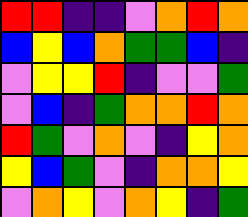[["red", "red", "indigo", "indigo", "violet", "orange", "red", "orange"], ["blue", "yellow", "blue", "orange", "green", "green", "blue", "indigo"], ["violet", "yellow", "yellow", "red", "indigo", "violet", "violet", "green"], ["violet", "blue", "indigo", "green", "orange", "orange", "red", "orange"], ["red", "green", "violet", "orange", "violet", "indigo", "yellow", "orange"], ["yellow", "blue", "green", "violet", "indigo", "orange", "orange", "yellow"], ["violet", "orange", "yellow", "violet", "orange", "yellow", "indigo", "green"]]